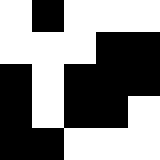[["white", "black", "white", "white", "white"], ["white", "white", "white", "black", "black"], ["black", "white", "black", "black", "black"], ["black", "white", "black", "black", "white"], ["black", "black", "white", "white", "white"]]